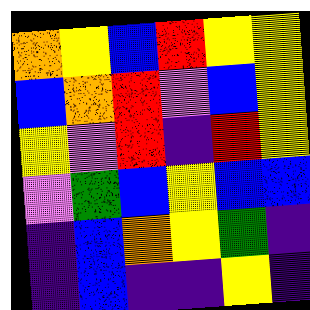[["orange", "yellow", "blue", "red", "yellow", "yellow"], ["blue", "orange", "red", "violet", "blue", "yellow"], ["yellow", "violet", "red", "indigo", "red", "yellow"], ["violet", "green", "blue", "yellow", "blue", "blue"], ["indigo", "blue", "orange", "yellow", "green", "indigo"], ["indigo", "blue", "indigo", "indigo", "yellow", "indigo"]]